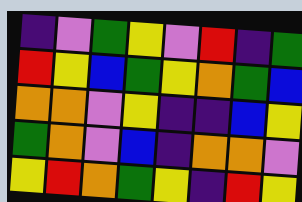[["indigo", "violet", "green", "yellow", "violet", "red", "indigo", "green"], ["red", "yellow", "blue", "green", "yellow", "orange", "green", "blue"], ["orange", "orange", "violet", "yellow", "indigo", "indigo", "blue", "yellow"], ["green", "orange", "violet", "blue", "indigo", "orange", "orange", "violet"], ["yellow", "red", "orange", "green", "yellow", "indigo", "red", "yellow"]]